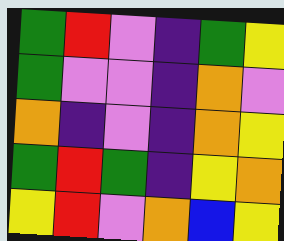[["green", "red", "violet", "indigo", "green", "yellow"], ["green", "violet", "violet", "indigo", "orange", "violet"], ["orange", "indigo", "violet", "indigo", "orange", "yellow"], ["green", "red", "green", "indigo", "yellow", "orange"], ["yellow", "red", "violet", "orange", "blue", "yellow"]]